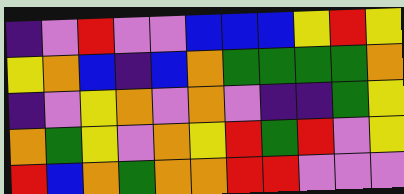[["indigo", "violet", "red", "violet", "violet", "blue", "blue", "blue", "yellow", "red", "yellow"], ["yellow", "orange", "blue", "indigo", "blue", "orange", "green", "green", "green", "green", "orange"], ["indigo", "violet", "yellow", "orange", "violet", "orange", "violet", "indigo", "indigo", "green", "yellow"], ["orange", "green", "yellow", "violet", "orange", "yellow", "red", "green", "red", "violet", "yellow"], ["red", "blue", "orange", "green", "orange", "orange", "red", "red", "violet", "violet", "violet"]]